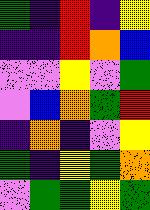[["green", "indigo", "red", "indigo", "yellow"], ["indigo", "indigo", "red", "orange", "blue"], ["violet", "violet", "yellow", "violet", "green"], ["violet", "blue", "orange", "green", "red"], ["indigo", "orange", "indigo", "violet", "yellow"], ["green", "indigo", "yellow", "green", "orange"], ["violet", "green", "green", "yellow", "green"]]